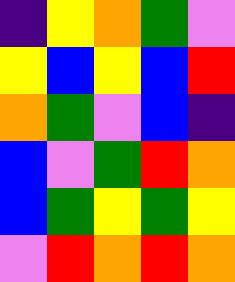[["indigo", "yellow", "orange", "green", "violet"], ["yellow", "blue", "yellow", "blue", "red"], ["orange", "green", "violet", "blue", "indigo"], ["blue", "violet", "green", "red", "orange"], ["blue", "green", "yellow", "green", "yellow"], ["violet", "red", "orange", "red", "orange"]]